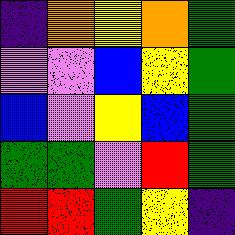[["indigo", "orange", "yellow", "orange", "green"], ["violet", "violet", "blue", "yellow", "green"], ["blue", "violet", "yellow", "blue", "green"], ["green", "green", "violet", "red", "green"], ["red", "red", "green", "yellow", "indigo"]]